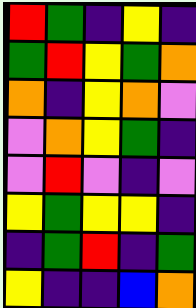[["red", "green", "indigo", "yellow", "indigo"], ["green", "red", "yellow", "green", "orange"], ["orange", "indigo", "yellow", "orange", "violet"], ["violet", "orange", "yellow", "green", "indigo"], ["violet", "red", "violet", "indigo", "violet"], ["yellow", "green", "yellow", "yellow", "indigo"], ["indigo", "green", "red", "indigo", "green"], ["yellow", "indigo", "indigo", "blue", "orange"]]